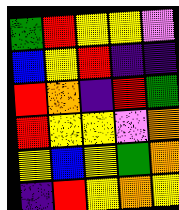[["green", "red", "yellow", "yellow", "violet"], ["blue", "yellow", "red", "indigo", "indigo"], ["red", "orange", "indigo", "red", "green"], ["red", "yellow", "yellow", "violet", "orange"], ["yellow", "blue", "yellow", "green", "orange"], ["indigo", "red", "yellow", "orange", "yellow"]]